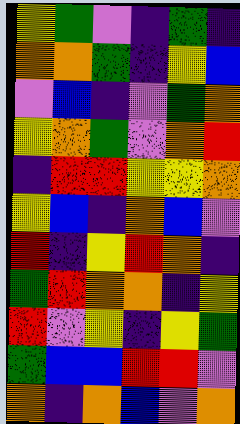[["yellow", "green", "violet", "indigo", "green", "indigo"], ["orange", "orange", "green", "indigo", "yellow", "blue"], ["violet", "blue", "indigo", "violet", "green", "orange"], ["yellow", "orange", "green", "violet", "orange", "red"], ["indigo", "red", "red", "yellow", "yellow", "orange"], ["yellow", "blue", "indigo", "orange", "blue", "violet"], ["red", "indigo", "yellow", "red", "orange", "indigo"], ["green", "red", "orange", "orange", "indigo", "yellow"], ["red", "violet", "yellow", "indigo", "yellow", "green"], ["green", "blue", "blue", "red", "red", "violet"], ["orange", "indigo", "orange", "blue", "violet", "orange"]]